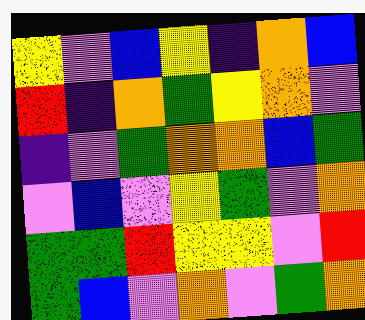[["yellow", "violet", "blue", "yellow", "indigo", "orange", "blue"], ["red", "indigo", "orange", "green", "yellow", "orange", "violet"], ["indigo", "violet", "green", "orange", "orange", "blue", "green"], ["violet", "blue", "violet", "yellow", "green", "violet", "orange"], ["green", "green", "red", "yellow", "yellow", "violet", "red"], ["green", "blue", "violet", "orange", "violet", "green", "orange"]]